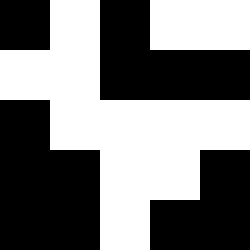[["black", "white", "black", "white", "white"], ["white", "white", "black", "black", "black"], ["black", "white", "white", "white", "white"], ["black", "black", "white", "white", "black"], ["black", "black", "white", "black", "black"]]